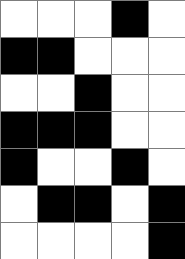[["white", "white", "white", "black", "white"], ["black", "black", "white", "white", "white"], ["white", "white", "black", "white", "white"], ["black", "black", "black", "white", "white"], ["black", "white", "white", "black", "white"], ["white", "black", "black", "white", "black"], ["white", "white", "white", "white", "black"]]